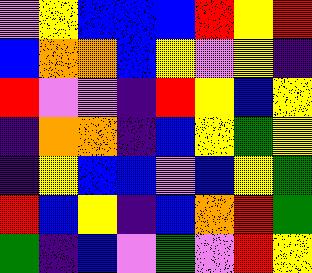[["violet", "yellow", "blue", "blue", "blue", "red", "yellow", "red"], ["blue", "orange", "orange", "blue", "yellow", "violet", "yellow", "indigo"], ["red", "violet", "violet", "indigo", "red", "yellow", "blue", "yellow"], ["indigo", "orange", "orange", "indigo", "blue", "yellow", "green", "yellow"], ["indigo", "yellow", "blue", "blue", "violet", "blue", "yellow", "green"], ["red", "blue", "yellow", "indigo", "blue", "orange", "red", "green"], ["green", "indigo", "blue", "violet", "green", "violet", "red", "yellow"]]